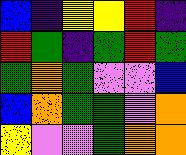[["blue", "indigo", "yellow", "yellow", "red", "indigo"], ["red", "green", "indigo", "green", "red", "green"], ["green", "orange", "green", "violet", "violet", "blue"], ["blue", "orange", "green", "green", "violet", "orange"], ["yellow", "violet", "violet", "green", "orange", "orange"]]